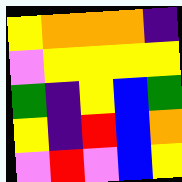[["yellow", "orange", "orange", "orange", "indigo"], ["violet", "yellow", "yellow", "yellow", "yellow"], ["green", "indigo", "yellow", "blue", "green"], ["yellow", "indigo", "red", "blue", "orange"], ["violet", "red", "violet", "blue", "yellow"]]